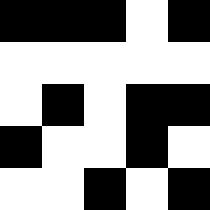[["black", "black", "black", "white", "black"], ["white", "white", "white", "white", "white"], ["white", "black", "white", "black", "black"], ["black", "white", "white", "black", "white"], ["white", "white", "black", "white", "black"]]